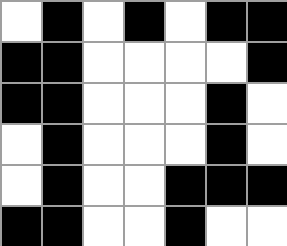[["white", "black", "white", "black", "white", "black", "black"], ["black", "black", "white", "white", "white", "white", "black"], ["black", "black", "white", "white", "white", "black", "white"], ["white", "black", "white", "white", "white", "black", "white"], ["white", "black", "white", "white", "black", "black", "black"], ["black", "black", "white", "white", "black", "white", "white"]]